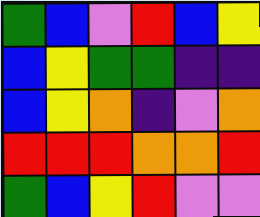[["green", "blue", "violet", "red", "blue", "yellow"], ["blue", "yellow", "green", "green", "indigo", "indigo"], ["blue", "yellow", "orange", "indigo", "violet", "orange"], ["red", "red", "red", "orange", "orange", "red"], ["green", "blue", "yellow", "red", "violet", "violet"]]